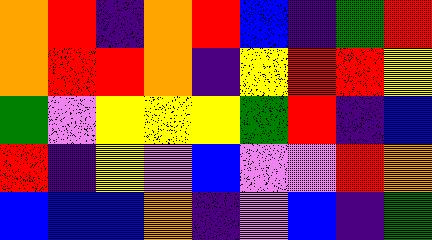[["orange", "red", "indigo", "orange", "red", "blue", "indigo", "green", "red"], ["orange", "red", "red", "orange", "indigo", "yellow", "red", "red", "yellow"], ["green", "violet", "yellow", "yellow", "yellow", "green", "red", "indigo", "blue"], ["red", "indigo", "yellow", "violet", "blue", "violet", "violet", "red", "orange"], ["blue", "blue", "blue", "orange", "indigo", "violet", "blue", "indigo", "green"]]